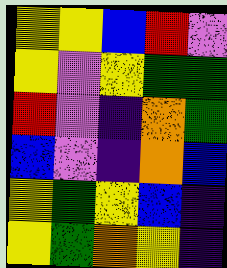[["yellow", "yellow", "blue", "red", "violet"], ["yellow", "violet", "yellow", "green", "green"], ["red", "violet", "indigo", "orange", "green"], ["blue", "violet", "indigo", "orange", "blue"], ["yellow", "green", "yellow", "blue", "indigo"], ["yellow", "green", "orange", "yellow", "indigo"]]